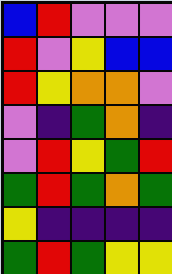[["blue", "red", "violet", "violet", "violet"], ["red", "violet", "yellow", "blue", "blue"], ["red", "yellow", "orange", "orange", "violet"], ["violet", "indigo", "green", "orange", "indigo"], ["violet", "red", "yellow", "green", "red"], ["green", "red", "green", "orange", "green"], ["yellow", "indigo", "indigo", "indigo", "indigo"], ["green", "red", "green", "yellow", "yellow"]]